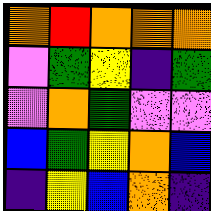[["orange", "red", "orange", "orange", "orange"], ["violet", "green", "yellow", "indigo", "green"], ["violet", "orange", "green", "violet", "violet"], ["blue", "green", "yellow", "orange", "blue"], ["indigo", "yellow", "blue", "orange", "indigo"]]